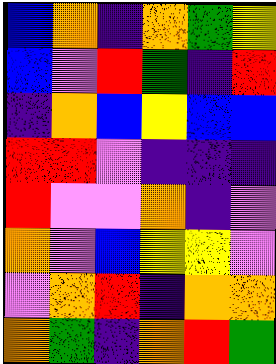[["blue", "orange", "indigo", "orange", "green", "yellow"], ["blue", "violet", "red", "green", "indigo", "red"], ["indigo", "orange", "blue", "yellow", "blue", "blue"], ["red", "red", "violet", "indigo", "indigo", "indigo"], ["red", "violet", "violet", "orange", "indigo", "violet"], ["orange", "violet", "blue", "yellow", "yellow", "violet"], ["violet", "orange", "red", "indigo", "orange", "orange"], ["orange", "green", "indigo", "orange", "red", "green"]]